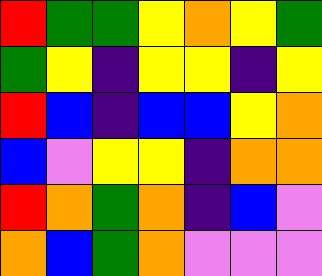[["red", "green", "green", "yellow", "orange", "yellow", "green"], ["green", "yellow", "indigo", "yellow", "yellow", "indigo", "yellow"], ["red", "blue", "indigo", "blue", "blue", "yellow", "orange"], ["blue", "violet", "yellow", "yellow", "indigo", "orange", "orange"], ["red", "orange", "green", "orange", "indigo", "blue", "violet"], ["orange", "blue", "green", "orange", "violet", "violet", "violet"]]